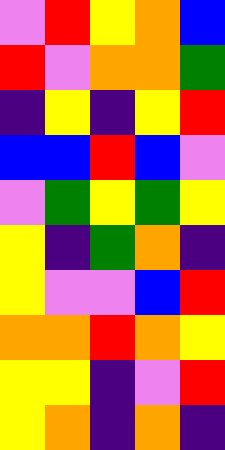[["violet", "red", "yellow", "orange", "blue"], ["red", "violet", "orange", "orange", "green"], ["indigo", "yellow", "indigo", "yellow", "red"], ["blue", "blue", "red", "blue", "violet"], ["violet", "green", "yellow", "green", "yellow"], ["yellow", "indigo", "green", "orange", "indigo"], ["yellow", "violet", "violet", "blue", "red"], ["orange", "orange", "red", "orange", "yellow"], ["yellow", "yellow", "indigo", "violet", "red"], ["yellow", "orange", "indigo", "orange", "indigo"]]